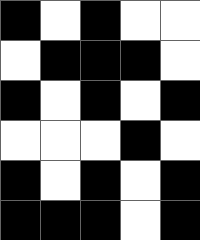[["black", "white", "black", "white", "white"], ["white", "black", "black", "black", "white"], ["black", "white", "black", "white", "black"], ["white", "white", "white", "black", "white"], ["black", "white", "black", "white", "black"], ["black", "black", "black", "white", "black"]]